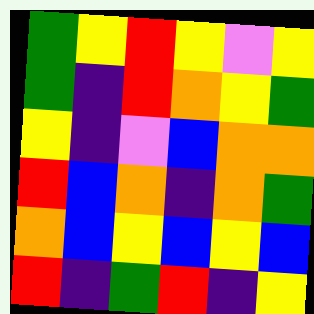[["green", "yellow", "red", "yellow", "violet", "yellow"], ["green", "indigo", "red", "orange", "yellow", "green"], ["yellow", "indigo", "violet", "blue", "orange", "orange"], ["red", "blue", "orange", "indigo", "orange", "green"], ["orange", "blue", "yellow", "blue", "yellow", "blue"], ["red", "indigo", "green", "red", "indigo", "yellow"]]